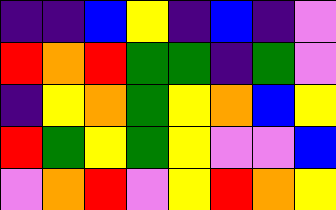[["indigo", "indigo", "blue", "yellow", "indigo", "blue", "indigo", "violet"], ["red", "orange", "red", "green", "green", "indigo", "green", "violet"], ["indigo", "yellow", "orange", "green", "yellow", "orange", "blue", "yellow"], ["red", "green", "yellow", "green", "yellow", "violet", "violet", "blue"], ["violet", "orange", "red", "violet", "yellow", "red", "orange", "yellow"]]